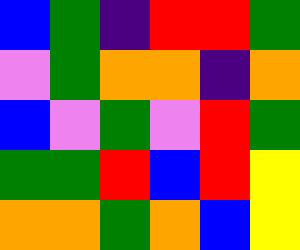[["blue", "green", "indigo", "red", "red", "green"], ["violet", "green", "orange", "orange", "indigo", "orange"], ["blue", "violet", "green", "violet", "red", "green"], ["green", "green", "red", "blue", "red", "yellow"], ["orange", "orange", "green", "orange", "blue", "yellow"]]